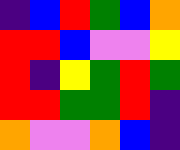[["indigo", "blue", "red", "green", "blue", "orange"], ["red", "red", "blue", "violet", "violet", "yellow"], ["red", "indigo", "yellow", "green", "red", "green"], ["red", "red", "green", "green", "red", "indigo"], ["orange", "violet", "violet", "orange", "blue", "indigo"]]